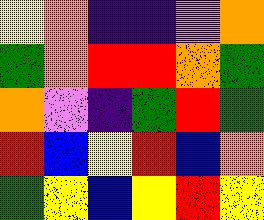[["yellow", "orange", "indigo", "indigo", "violet", "orange"], ["green", "orange", "red", "red", "orange", "green"], ["orange", "violet", "indigo", "green", "red", "green"], ["red", "blue", "yellow", "red", "blue", "orange"], ["green", "yellow", "blue", "yellow", "red", "yellow"]]